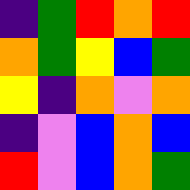[["indigo", "green", "red", "orange", "red"], ["orange", "green", "yellow", "blue", "green"], ["yellow", "indigo", "orange", "violet", "orange"], ["indigo", "violet", "blue", "orange", "blue"], ["red", "violet", "blue", "orange", "green"]]